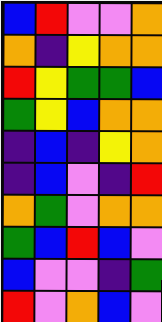[["blue", "red", "violet", "violet", "orange"], ["orange", "indigo", "yellow", "orange", "orange"], ["red", "yellow", "green", "green", "blue"], ["green", "yellow", "blue", "orange", "orange"], ["indigo", "blue", "indigo", "yellow", "orange"], ["indigo", "blue", "violet", "indigo", "red"], ["orange", "green", "violet", "orange", "orange"], ["green", "blue", "red", "blue", "violet"], ["blue", "violet", "violet", "indigo", "green"], ["red", "violet", "orange", "blue", "violet"]]